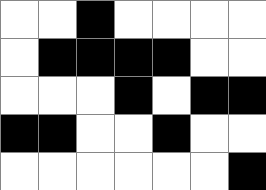[["white", "white", "black", "white", "white", "white", "white"], ["white", "black", "black", "black", "black", "white", "white"], ["white", "white", "white", "black", "white", "black", "black"], ["black", "black", "white", "white", "black", "white", "white"], ["white", "white", "white", "white", "white", "white", "black"]]